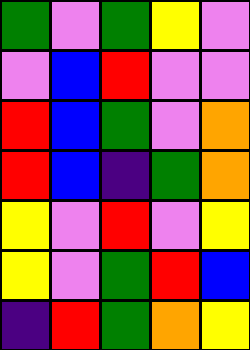[["green", "violet", "green", "yellow", "violet"], ["violet", "blue", "red", "violet", "violet"], ["red", "blue", "green", "violet", "orange"], ["red", "blue", "indigo", "green", "orange"], ["yellow", "violet", "red", "violet", "yellow"], ["yellow", "violet", "green", "red", "blue"], ["indigo", "red", "green", "orange", "yellow"]]